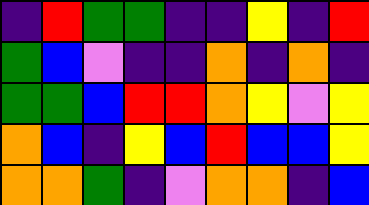[["indigo", "red", "green", "green", "indigo", "indigo", "yellow", "indigo", "red"], ["green", "blue", "violet", "indigo", "indigo", "orange", "indigo", "orange", "indigo"], ["green", "green", "blue", "red", "red", "orange", "yellow", "violet", "yellow"], ["orange", "blue", "indigo", "yellow", "blue", "red", "blue", "blue", "yellow"], ["orange", "orange", "green", "indigo", "violet", "orange", "orange", "indigo", "blue"]]